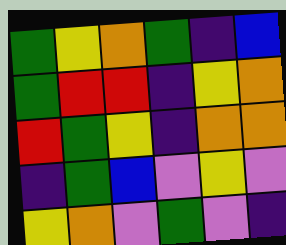[["green", "yellow", "orange", "green", "indigo", "blue"], ["green", "red", "red", "indigo", "yellow", "orange"], ["red", "green", "yellow", "indigo", "orange", "orange"], ["indigo", "green", "blue", "violet", "yellow", "violet"], ["yellow", "orange", "violet", "green", "violet", "indigo"]]